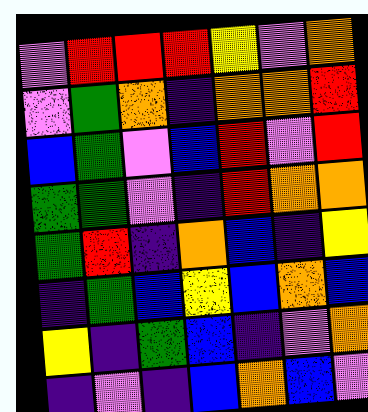[["violet", "red", "red", "red", "yellow", "violet", "orange"], ["violet", "green", "orange", "indigo", "orange", "orange", "red"], ["blue", "green", "violet", "blue", "red", "violet", "red"], ["green", "green", "violet", "indigo", "red", "orange", "orange"], ["green", "red", "indigo", "orange", "blue", "indigo", "yellow"], ["indigo", "green", "blue", "yellow", "blue", "orange", "blue"], ["yellow", "indigo", "green", "blue", "indigo", "violet", "orange"], ["indigo", "violet", "indigo", "blue", "orange", "blue", "violet"]]